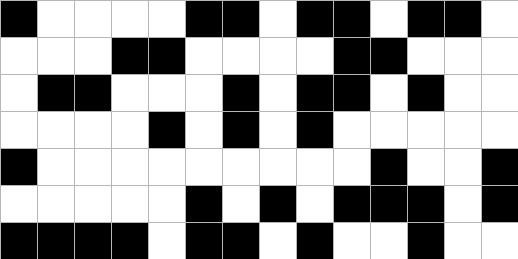[["black", "white", "white", "white", "white", "black", "black", "white", "black", "black", "white", "black", "black", "white"], ["white", "white", "white", "black", "black", "white", "white", "white", "white", "black", "black", "white", "white", "white"], ["white", "black", "black", "white", "white", "white", "black", "white", "black", "black", "white", "black", "white", "white"], ["white", "white", "white", "white", "black", "white", "black", "white", "black", "white", "white", "white", "white", "white"], ["black", "white", "white", "white", "white", "white", "white", "white", "white", "white", "black", "white", "white", "black"], ["white", "white", "white", "white", "white", "black", "white", "black", "white", "black", "black", "black", "white", "black"], ["black", "black", "black", "black", "white", "black", "black", "white", "black", "white", "white", "black", "white", "white"]]